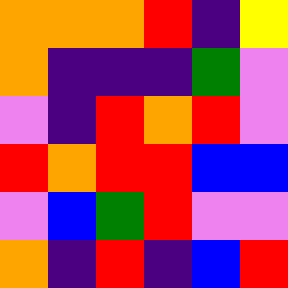[["orange", "orange", "orange", "red", "indigo", "yellow"], ["orange", "indigo", "indigo", "indigo", "green", "violet"], ["violet", "indigo", "red", "orange", "red", "violet"], ["red", "orange", "red", "red", "blue", "blue"], ["violet", "blue", "green", "red", "violet", "violet"], ["orange", "indigo", "red", "indigo", "blue", "red"]]